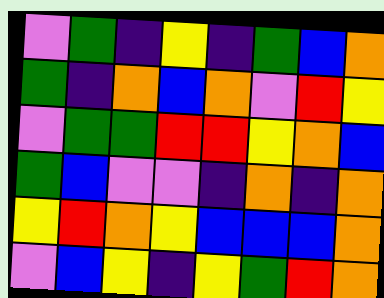[["violet", "green", "indigo", "yellow", "indigo", "green", "blue", "orange"], ["green", "indigo", "orange", "blue", "orange", "violet", "red", "yellow"], ["violet", "green", "green", "red", "red", "yellow", "orange", "blue"], ["green", "blue", "violet", "violet", "indigo", "orange", "indigo", "orange"], ["yellow", "red", "orange", "yellow", "blue", "blue", "blue", "orange"], ["violet", "blue", "yellow", "indigo", "yellow", "green", "red", "orange"]]